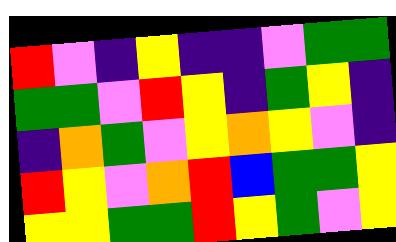[["red", "violet", "indigo", "yellow", "indigo", "indigo", "violet", "green", "green"], ["green", "green", "violet", "red", "yellow", "indigo", "green", "yellow", "indigo"], ["indigo", "orange", "green", "violet", "yellow", "orange", "yellow", "violet", "indigo"], ["red", "yellow", "violet", "orange", "red", "blue", "green", "green", "yellow"], ["yellow", "yellow", "green", "green", "red", "yellow", "green", "violet", "yellow"]]